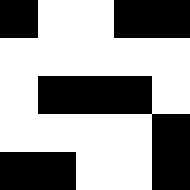[["black", "white", "white", "black", "black"], ["white", "white", "white", "white", "white"], ["white", "black", "black", "black", "white"], ["white", "white", "white", "white", "black"], ["black", "black", "white", "white", "black"]]